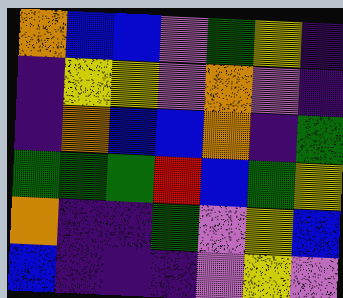[["orange", "blue", "blue", "violet", "green", "yellow", "indigo"], ["indigo", "yellow", "yellow", "violet", "orange", "violet", "indigo"], ["indigo", "orange", "blue", "blue", "orange", "indigo", "green"], ["green", "green", "green", "red", "blue", "green", "yellow"], ["orange", "indigo", "indigo", "green", "violet", "yellow", "blue"], ["blue", "indigo", "indigo", "indigo", "violet", "yellow", "violet"]]